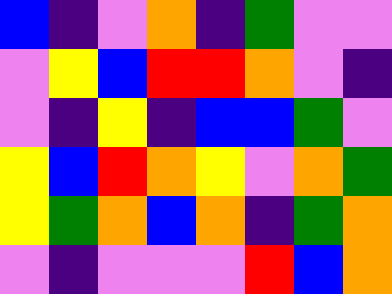[["blue", "indigo", "violet", "orange", "indigo", "green", "violet", "violet"], ["violet", "yellow", "blue", "red", "red", "orange", "violet", "indigo"], ["violet", "indigo", "yellow", "indigo", "blue", "blue", "green", "violet"], ["yellow", "blue", "red", "orange", "yellow", "violet", "orange", "green"], ["yellow", "green", "orange", "blue", "orange", "indigo", "green", "orange"], ["violet", "indigo", "violet", "violet", "violet", "red", "blue", "orange"]]